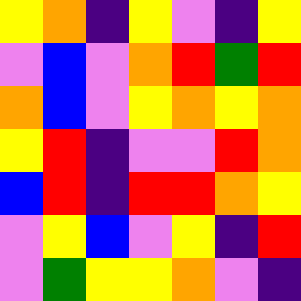[["yellow", "orange", "indigo", "yellow", "violet", "indigo", "yellow"], ["violet", "blue", "violet", "orange", "red", "green", "red"], ["orange", "blue", "violet", "yellow", "orange", "yellow", "orange"], ["yellow", "red", "indigo", "violet", "violet", "red", "orange"], ["blue", "red", "indigo", "red", "red", "orange", "yellow"], ["violet", "yellow", "blue", "violet", "yellow", "indigo", "red"], ["violet", "green", "yellow", "yellow", "orange", "violet", "indigo"]]